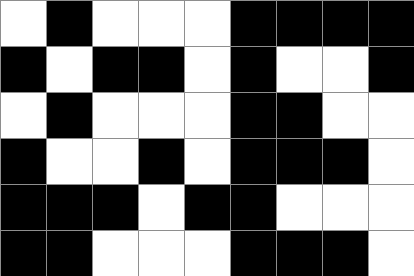[["white", "black", "white", "white", "white", "black", "black", "black", "black"], ["black", "white", "black", "black", "white", "black", "white", "white", "black"], ["white", "black", "white", "white", "white", "black", "black", "white", "white"], ["black", "white", "white", "black", "white", "black", "black", "black", "white"], ["black", "black", "black", "white", "black", "black", "white", "white", "white"], ["black", "black", "white", "white", "white", "black", "black", "black", "white"]]